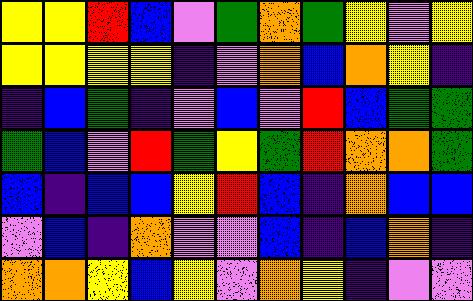[["yellow", "yellow", "red", "blue", "violet", "green", "orange", "green", "yellow", "violet", "yellow"], ["yellow", "yellow", "yellow", "yellow", "indigo", "violet", "orange", "blue", "orange", "yellow", "indigo"], ["indigo", "blue", "green", "indigo", "violet", "blue", "violet", "red", "blue", "green", "green"], ["green", "blue", "violet", "red", "green", "yellow", "green", "red", "orange", "orange", "green"], ["blue", "indigo", "blue", "blue", "yellow", "red", "blue", "indigo", "orange", "blue", "blue"], ["violet", "blue", "indigo", "orange", "violet", "violet", "blue", "indigo", "blue", "orange", "indigo"], ["orange", "orange", "yellow", "blue", "yellow", "violet", "orange", "yellow", "indigo", "violet", "violet"]]